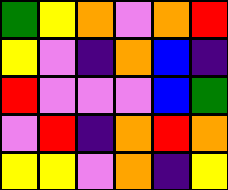[["green", "yellow", "orange", "violet", "orange", "red"], ["yellow", "violet", "indigo", "orange", "blue", "indigo"], ["red", "violet", "violet", "violet", "blue", "green"], ["violet", "red", "indigo", "orange", "red", "orange"], ["yellow", "yellow", "violet", "orange", "indigo", "yellow"]]